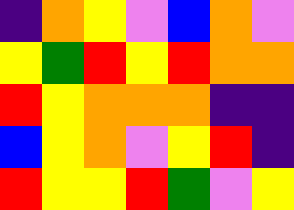[["indigo", "orange", "yellow", "violet", "blue", "orange", "violet"], ["yellow", "green", "red", "yellow", "red", "orange", "orange"], ["red", "yellow", "orange", "orange", "orange", "indigo", "indigo"], ["blue", "yellow", "orange", "violet", "yellow", "red", "indigo"], ["red", "yellow", "yellow", "red", "green", "violet", "yellow"]]